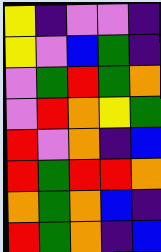[["yellow", "indigo", "violet", "violet", "indigo"], ["yellow", "violet", "blue", "green", "indigo"], ["violet", "green", "red", "green", "orange"], ["violet", "red", "orange", "yellow", "green"], ["red", "violet", "orange", "indigo", "blue"], ["red", "green", "red", "red", "orange"], ["orange", "green", "orange", "blue", "indigo"], ["red", "green", "orange", "indigo", "blue"]]